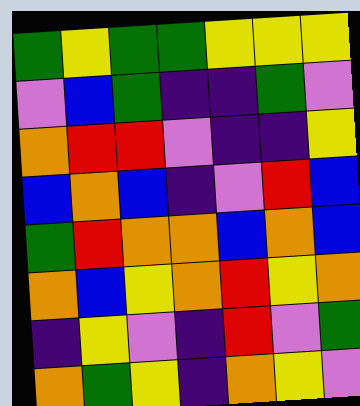[["green", "yellow", "green", "green", "yellow", "yellow", "yellow"], ["violet", "blue", "green", "indigo", "indigo", "green", "violet"], ["orange", "red", "red", "violet", "indigo", "indigo", "yellow"], ["blue", "orange", "blue", "indigo", "violet", "red", "blue"], ["green", "red", "orange", "orange", "blue", "orange", "blue"], ["orange", "blue", "yellow", "orange", "red", "yellow", "orange"], ["indigo", "yellow", "violet", "indigo", "red", "violet", "green"], ["orange", "green", "yellow", "indigo", "orange", "yellow", "violet"]]